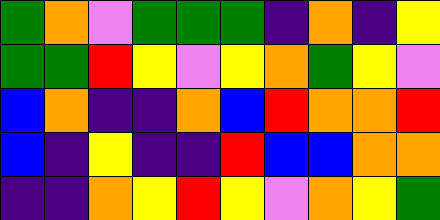[["green", "orange", "violet", "green", "green", "green", "indigo", "orange", "indigo", "yellow"], ["green", "green", "red", "yellow", "violet", "yellow", "orange", "green", "yellow", "violet"], ["blue", "orange", "indigo", "indigo", "orange", "blue", "red", "orange", "orange", "red"], ["blue", "indigo", "yellow", "indigo", "indigo", "red", "blue", "blue", "orange", "orange"], ["indigo", "indigo", "orange", "yellow", "red", "yellow", "violet", "orange", "yellow", "green"]]